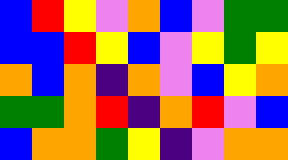[["blue", "red", "yellow", "violet", "orange", "blue", "violet", "green", "green"], ["blue", "blue", "red", "yellow", "blue", "violet", "yellow", "green", "yellow"], ["orange", "blue", "orange", "indigo", "orange", "violet", "blue", "yellow", "orange"], ["green", "green", "orange", "red", "indigo", "orange", "red", "violet", "blue"], ["blue", "orange", "orange", "green", "yellow", "indigo", "violet", "orange", "orange"]]